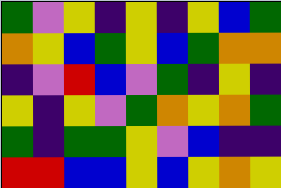[["green", "violet", "yellow", "indigo", "yellow", "indigo", "yellow", "blue", "green"], ["orange", "yellow", "blue", "green", "yellow", "blue", "green", "orange", "orange"], ["indigo", "violet", "red", "blue", "violet", "green", "indigo", "yellow", "indigo"], ["yellow", "indigo", "yellow", "violet", "green", "orange", "yellow", "orange", "green"], ["green", "indigo", "green", "green", "yellow", "violet", "blue", "indigo", "indigo"], ["red", "red", "blue", "blue", "yellow", "blue", "yellow", "orange", "yellow"]]